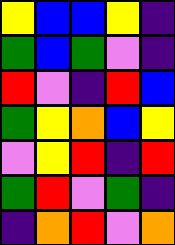[["yellow", "blue", "blue", "yellow", "indigo"], ["green", "blue", "green", "violet", "indigo"], ["red", "violet", "indigo", "red", "blue"], ["green", "yellow", "orange", "blue", "yellow"], ["violet", "yellow", "red", "indigo", "red"], ["green", "red", "violet", "green", "indigo"], ["indigo", "orange", "red", "violet", "orange"]]